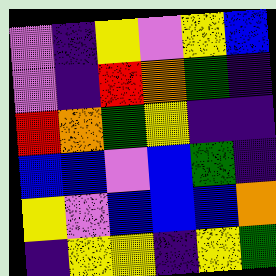[["violet", "indigo", "yellow", "violet", "yellow", "blue"], ["violet", "indigo", "red", "orange", "green", "indigo"], ["red", "orange", "green", "yellow", "indigo", "indigo"], ["blue", "blue", "violet", "blue", "green", "indigo"], ["yellow", "violet", "blue", "blue", "blue", "orange"], ["indigo", "yellow", "yellow", "indigo", "yellow", "green"]]